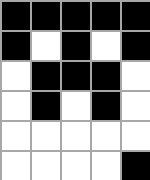[["black", "black", "black", "black", "black"], ["black", "white", "black", "white", "black"], ["white", "black", "black", "black", "white"], ["white", "black", "white", "black", "white"], ["white", "white", "white", "white", "white"], ["white", "white", "white", "white", "black"]]